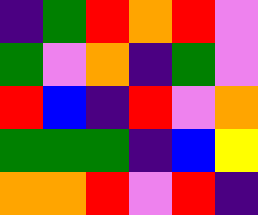[["indigo", "green", "red", "orange", "red", "violet"], ["green", "violet", "orange", "indigo", "green", "violet"], ["red", "blue", "indigo", "red", "violet", "orange"], ["green", "green", "green", "indigo", "blue", "yellow"], ["orange", "orange", "red", "violet", "red", "indigo"]]